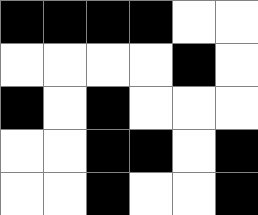[["black", "black", "black", "black", "white", "white"], ["white", "white", "white", "white", "black", "white"], ["black", "white", "black", "white", "white", "white"], ["white", "white", "black", "black", "white", "black"], ["white", "white", "black", "white", "white", "black"]]